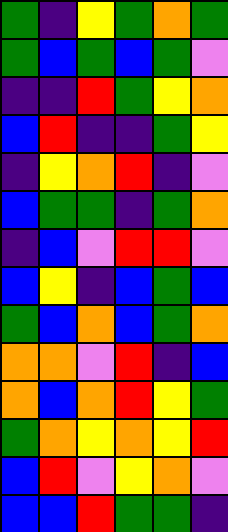[["green", "indigo", "yellow", "green", "orange", "green"], ["green", "blue", "green", "blue", "green", "violet"], ["indigo", "indigo", "red", "green", "yellow", "orange"], ["blue", "red", "indigo", "indigo", "green", "yellow"], ["indigo", "yellow", "orange", "red", "indigo", "violet"], ["blue", "green", "green", "indigo", "green", "orange"], ["indigo", "blue", "violet", "red", "red", "violet"], ["blue", "yellow", "indigo", "blue", "green", "blue"], ["green", "blue", "orange", "blue", "green", "orange"], ["orange", "orange", "violet", "red", "indigo", "blue"], ["orange", "blue", "orange", "red", "yellow", "green"], ["green", "orange", "yellow", "orange", "yellow", "red"], ["blue", "red", "violet", "yellow", "orange", "violet"], ["blue", "blue", "red", "green", "green", "indigo"]]